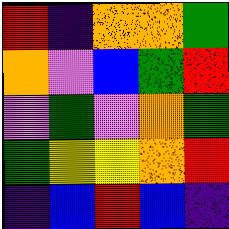[["red", "indigo", "orange", "orange", "green"], ["orange", "violet", "blue", "green", "red"], ["violet", "green", "violet", "orange", "green"], ["green", "yellow", "yellow", "orange", "red"], ["indigo", "blue", "red", "blue", "indigo"]]